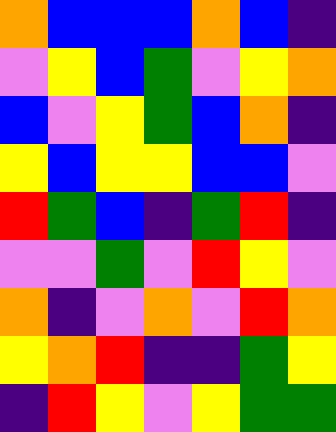[["orange", "blue", "blue", "blue", "orange", "blue", "indigo"], ["violet", "yellow", "blue", "green", "violet", "yellow", "orange"], ["blue", "violet", "yellow", "green", "blue", "orange", "indigo"], ["yellow", "blue", "yellow", "yellow", "blue", "blue", "violet"], ["red", "green", "blue", "indigo", "green", "red", "indigo"], ["violet", "violet", "green", "violet", "red", "yellow", "violet"], ["orange", "indigo", "violet", "orange", "violet", "red", "orange"], ["yellow", "orange", "red", "indigo", "indigo", "green", "yellow"], ["indigo", "red", "yellow", "violet", "yellow", "green", "green"]]